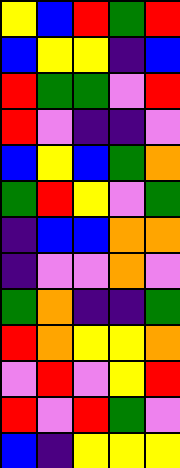[["yellow", "blue", "red", "green", "red"], ["blue", "yellow", "yellow", "indigo", "blue"], ["red", "green", "green", "violet", "red"], ["red", "violet", "indigo", "indigo", "violet"], ["blue", "yellow", "blue", "green", "orange"], ["green", "red", "yellow", "violet", "green"], ["indigo", "blue", "blue", "orange", "orange"], ["indigo", "violet", "violet", "orange", "violet"], ["green", "orange", "indigo", "indigo", "green"], ["red", "orange", "yellow", "yellow", "orange"], ["violet", "red", "violet", "yellow", "red"], ["red", "violet", "red", "green", "violet"], ["blue", "indigo", "yellow", "yellow", "yellow"]]